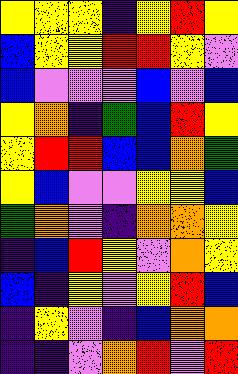[["yellow", "yellow", "yellow", "indigo", "yellow", "red", "yellow"], ["blue", "yellow", "yellow", "red", "red", "yellow", "violet"], ["blue", "violet", "violet", "violet", "blue", "violet", "blue"], ["yellow", "orange", "indigo", "green", "blue", "red", "yellow"], ["yellow", "red", "red", "blue", "blue", "orange", "green"], ["yellow", "blue", "violet", "violet", "yellow", "yellow", "blue"], ["green", "orange", "violet", "indigo", "orange", "orange", "yellow"], ["indigo", "blue", "red", "yellow", "violet", "orange", "yellow"], ["blue", "indigo", "yellow", "violet", "yellow", "red", "blue"], ["indigo", "yellow", "violet", "indigo", "blue", "orange", "orange"], ["indigo", "indigo", "violet", "orange", "red", "violet", "red"]]